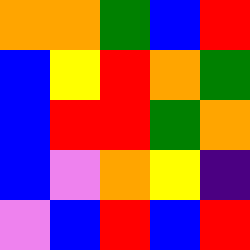[["orange", "orange", "green", "blue", "red"], ["blue", "yellow", "red", "orange", "green"], ["blue", "red", "red", "green", "orange"], ["blue", "violet", "orange", "yellow", "indigo"], ["violet", "blue", "red", "blue", "red"]]